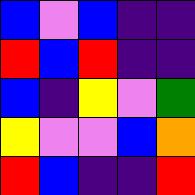[["blue", "violet", "blue", "indigo", "indigo"], ["red", "blue", "red", "indigo", "indigo"], ["blue", "indigo", "yellow", "violet", "green"], ["yellow", "violet", "violet", "blue", "orange"], ["red", "blue", "indigo", "indigo", "red"]]